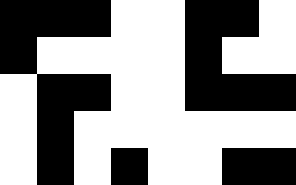[["black", "black", "black", "white", "white", "black", "black", "white"], ["black", "white", "white", "white", "white", "black", "white", "white"], ["white", "black", "black", "white", "white", "black", "black", "black"], ["white", "black", "white", "white", "white", "white", "white", "white"], ["white", "black", "white", "black", "white", "white", "black", "black"]]